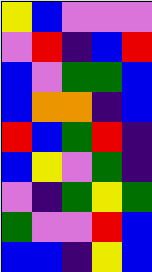[["yellow", "blue", "violet", "violet", "violet"], ["violet", "red", "indigo", "blue", "red"], ["blue", "violet", "green", "green", "blue"], ["blue", "orange", "orange", "indigo", "blue"], ["red", "blue", "green", "red", "indigo"], ["blue", "yellow", "violet", "green", "indigo"], ["violet", "indigo", "green", "yellow", "green"], ["green", "violet", "violet", "red", "blue"], ["blue", "blue", "indigo", "yellow", "blue"]]